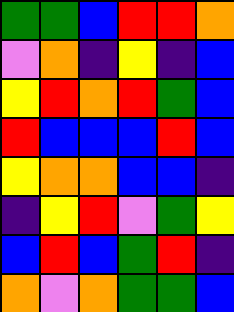[["green", "green", "blue", "red", "red", "orange"], ["violet", "orange", "indigo", "yellow", "indigo", "blue"], ["yellow", "red", "orange", "red", "green", "blue"], ["red", "blue", "blue", "blue", "red", "blue"], ["yellow", "orange", "orange", "blue", "blue", "indigo"], ["indigo", "yellow", "red", "violet", "green", "yellow"], ["blue", "red", "blue", "green", "red", "indigo"], ["orange", "violet", "orange", "green", "green", "blue"]]